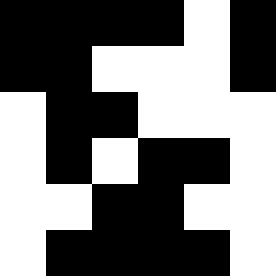[["black", "black", "black", "black", "white", "black"], ["black", "black", "white", "white", "white", "black"], ["white", "black", "black", "white", "white", "white"], ["white", "black", "white", "black", "black", "white"], ["white", "white", "black", "black", "white", "white"], ["white", "black", "black", "black", "black", "white"]]